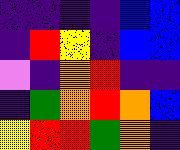[["indigo", "indigo", "indigo", "indigo", "blue", "blue"], ["indigo", "red", "yellow", "indigo", "blue", "blue"], ["violet", "indigo", "orange", "red", "indigo", "indigo"], ["indigo", "green", "orange", "red", "orange", "blue"], ["yellow", "red", "red", "green", "orange", "indigo"]]